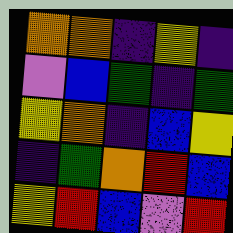[["orange", "orange", "indigo", "yellow", "indigo"], ["violet", "blue", "green", "indigo", "green"], ["yellow", "orange", "indigo", "blue", "yellow"], ["indigo", "green", "orange", "red", "blue"], ["yellow", "red", "blue", "violet", "red"]]